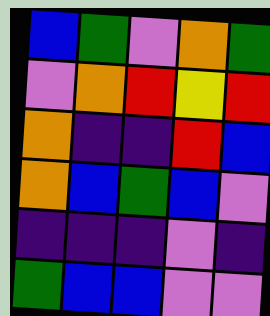[["blue", "green", "violet", "orange", "green"], ["violet", "orange", "red", "yellow", "red"], ["orange", "indigo", "indigo", "red", "blue"], ["orange", "blue", "green", "blue", "violet"], ["indigo", "indigo", "indigo", "violet", "indigo"], ["green", "blue", "blue", "violet", "violet"]]